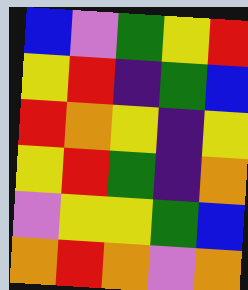[["blue", "violet", "green", "yellow", "red"], ["yellow", "red", "indigo", "green", "blue"], ["red", "orange", "yellow", "indigo", "yellow"], ["yellow", "red", "green", "indigo", "orange"], ["violet", "yellow", "yellow", "green", "blue"], ["orange", "red", "orange", "violet", "orange"]]